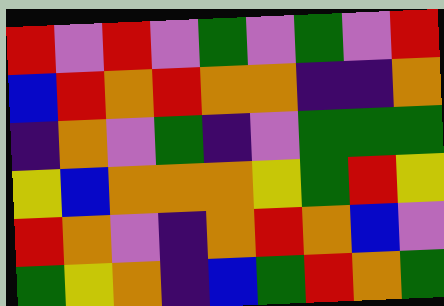[["red", "violet", "red", "violet", "green", "violet", "green", "violet", "red"], ["blue", "red", "orange", "red", "orange", "orange", "indigo", "indigo", "orange"], ["indigo", "orange", "violet", "green", "indigo", "violet", "green", "green", "green"], ["yellow", "blue", "orange", "orange", "orange", "yellow", "green", "red", "yellow"], ["red", "orange", "violet", "indigo", "orange", "red", "orange", "blue", "violet"], ["green", "yellow", "orange", "indigo", "blue", "green", "red", "orange", "green"]]